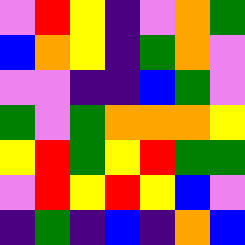[["violet", "red", "yellow", "indigo", "violet", "orange", "green"], ["blue", "orange", "yellow", "indigo", "green", "orange", "violet"], ["violet", "violet", "indigo", "indigo", "blue", "green", "violet"], ["green", "violet", "green", "orange", "orange", "orange", "yellow"], ["yellow", "red", "green", "yellow", "red", "green", "green"], ["violet", "red", "yellow", "red", "yellow", "blue", "violet"], ["indigo", "green", "indigo", "blue", "indigo", "orange", "blue"]]